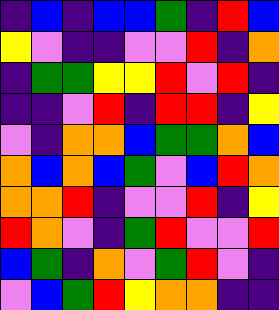[["indigo", "blue", "indigo", "blue", "blue", "green", "indigo", "red", "blue"], ["yellow", "violet", "indigo", "indigo", "violet", "violet", "red", "indigo", "orange"], ["indigo", "green", "green", "yellow", "yellow", "red", "violet", "red", "indigo"], ["indigo", "indigo", "violet", "red", "indigo", "red", "red", "indigo", "yellow"], ["violet", "indigo", "orange", "orange", "blue", "green", "green", "orange", "blue"], ["orange", "blue", "orange", "blue", "green", "violet", "blue", "red", "orange"], ["orange", "orange", "red", "indigo", "violet", "violet", "red", "indigo", "yellow"], ["red", "orange", "violet", "indigo", "green", "red", "violet", "violet", "red"], ["blue", "green", "indigo", "orange", "violet", "green", "red", "violet", "indigo"], ["violet", "blue", "green", "red", "yellow", "orange", "orange", "indigo", "indigo"]]